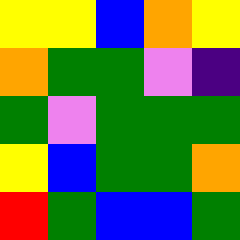[["yellow", "yellow", "blue", "orange", "yellow"], ["orange", "green", "green", "violet", "indigo"], ["green", "violet", "green", "green", "green"], ["yellow", "blue", "green", "green", "orange"], ["red", "green", "blue", "blue", "green"]]